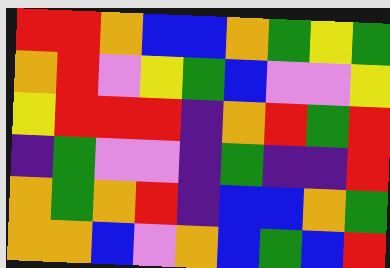[["red", "red", "orange", "blue", "blue", "orange", "green", "yellow", "green"], ["orange", "red", "violet", "yellow", "green", "blue", "violet", "violet", "yellow"], ["yellow", "red", "red", "red", "indigo", "orange", "red", "green", "red"], ["indigo", "green", "violet", "violet", "indigo", "green", "indigo", "indigo", "red"], ["orange", "green", "orange", "red", "indigo", "blue", "blue", "orange", "green"], ["orange", "orange", "blue", "violet", "orange", "blue", "green", "blue", "red"]]